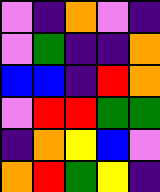[["violet", "indigo", "orange", "violet", "indigo"], ["violet", "green", "indigo", "indigo", "orange"], ["blue", "blue", "indigo", "red", "orange"], ["violet", "red", "red", "green", "green"], ["indigo", "orange", "yellow", "blue", "violet"], ["orange", "red", "green", "yellow", "indigo"]]